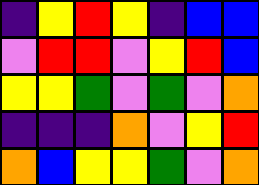[["indigo", "yellow", "red", "yellow", "indigo", "blue", "blue"], ["violet", "red", "red", "violet", "yellow", "red", "blue"], ["yellow", "yellow", "green", "violet", "green", "violet", "orange"], ["indigo", "indigo", "indigo", "orange", "violet", "yellow", "red"], ["orange", "blue", "yellow", "yellow", "green", "violet", "orange"]]